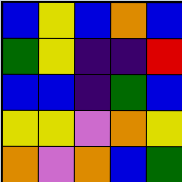[["blue", "yellow", "blue", "orange", "blue"], ["green", "yellow", "indigo", "indigo", "red"], ["blue", "blue", "indigo", "green", "blue"], ["yellow", "yellow", "violet", "orange", "yellow"], ["orange", "violet", "orange", "blue", "green"]]